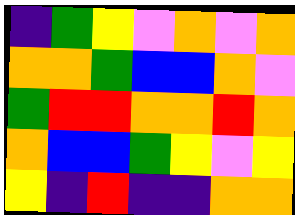[["indigo", "green", "yellow", "violet", "orange", "violet", "orange"], ["orange", "orange", "green", "blue", "blue", "orange", "violet"], ["green", "red", "red", "orange", "orange", "red", "orange"], ["orange", "blue", "blue", "green", "yellow", "violet", "yellow"], ["yellow", "indigo", "red", "indigo", "indigo", "orange", "orange"]]